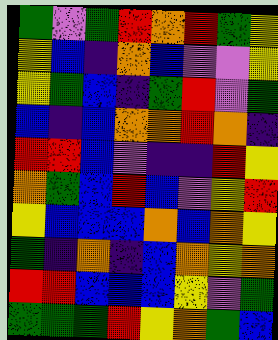[["green", "violet", "green", "red", "orange", "red", "green", "yellow"], ["yellow", "blue", "indigo", "orange", "blue", "violet", "violet", "yellow"], ["yellow", "green", "blue", "indigo", "green", "red", "violet", "green"], ["blue", "indigo", "blue", "orange", "orange", "red", "orange", "indigo"], ["red", "red", "blue", "violet", "indigo", "indigo", "red", "yellow"], ["orange", "green", "blue", "red", "blue", "violet", "yellow", "red"], ["yellow", "blue", "blue", "blue", "orange", "blue", "orange", "yellow"], ["green", "indigo", "orange", "indigo", "blue", "orange", "yellow", "orange"], ["red", "red", "blue", "blue", "blue", "yellow", "violet", "green"], ["green", "green", "green", "red", "yellow", "orange", "green", "blue"]]